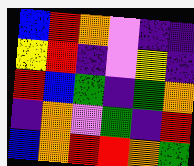[["blue", "red", "orange", "violet", "indigo", "indigo"], ["yellow", "red", "indigo", "violet", "yellow", "indigo"], ["red", "blue", "green", "indigo", "green", "orange"], ["indigo", "orange", "violet", "green", "indigo", "red"], ["blue", "orange", "red", "red", "orange", "green"]]